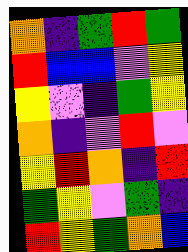[["orange", "indigo", "green", "red", "green"], ["red", "blue", "blue", "violet", "yellow"], ["yellow", "violet", "indigo", "green", "yellow"], ["orange", "indigo", "violet", "red", "violet"], ["yellow", "red", "orange", "indigo", "red"], ["green", "yellow", "violet", "green", "indigo"], ["red", "yellow", "green", "orange", "blue"]]